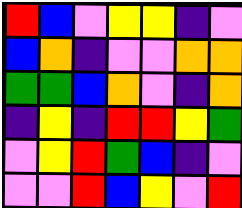[["red", "blue", "violet", "yellow", "yellow", "indigo", "violet"], ["blue", "orange", "indigo", "violet", "violet", "orange", "orange"], ["green", "green", "blue", "orange", "violet", "indigo", "orange"], ["indigo", "yellow", "indigo", "red", "red", "yellow", "green"], ["violet", "yellow", "red", "green", "blue", "indigo", "violet"], ["violet", "violet", "red", "blue", "yellow", "violet", "red"]]